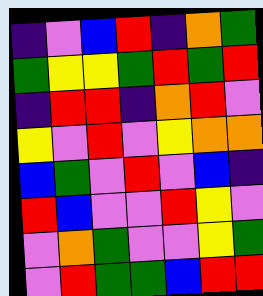[["indigo", "violet", "blue", "red", "indigo", "orange", "green"], ["green", "yellow", "yellow", "green", "red", "green", "red"], ["indigo", "red", "red", "indigo", "orange", "red", "violet"], ["yellow", "violet", "red", "violet", "yellow", "orange", "orange"], ["blue", "green", "violet", "red", "violet", "blue", "indigo"], ["red", "blue", "violet", "violet", "red", "yellow", "violet"], ["violet", "orange", "green", "violet", "violet", "yellow", "green"], ["violet", "red", "green", "green", "blue", "red", "red"]]